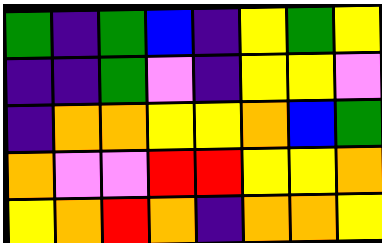[["green", "indigo", "green", "blue", "indigo", "yellow", "green", "yellow"], ["indigo", "indigo", "green", "violet", "indigo", "yellow", "yellow", "violet"], ["indigo", "orange", "orange", "yellow", "yellow", "orange", "blue", "green"], ["orange", "violet", "violet", "red", "red", "yellow", "yellow", "orange"], ["yellow", "orange", "red", "orange", "indigo", "orange", "orange", "yellow"]]